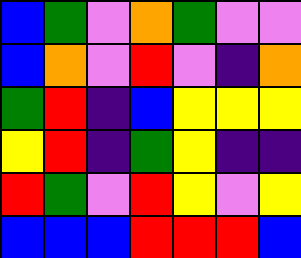[["blue", "green", "violet", "orange", "green", "violet", "violet"], ["blue", "orange", "violet", "red", "violet", "indigo", "orange"], ["green", "red", "indigo", "blue", "yellow", "yellow", "yellow"], ["yellow", "red", "indigo", "green", "yellow", "indigo", "indigo"], ["red", "green", "violet", "red", "yellow", "violet", "yellow"], ["blue", "blue", "blue", "red", "red", "red", "blue"]]